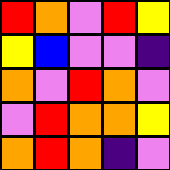[["red", "orange", "violet", "red", "yellow"], ["yellow", "blue", "violet", "violet", "indigo"], ["orange", "violet", "red", "orange", "violet"], ["violet", "red", "orange", "orange", "yellow"], ["orange", "red", "orange", "indigo", "violet"]]